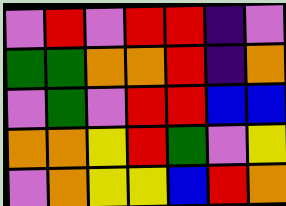[["violet", "red", "violet", "red", "red", "indigo", "violet"], ["green", "green", "orange", "orange", "red", "indigo", "orange"], ["violet", "green", "violet", "red", "red", "blue", "blue"], ["orange", "orange", "yellow", "red", "green", "violet", "yellow"], ["violet", "orange", "yellow", "yellow", "blue", "red", "orange"]]